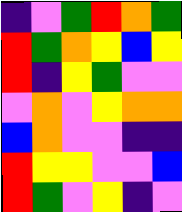[["indigo", "violet", "green", "red", "orange", "green"], ["red", "green", "orange", "yellow", "blue", "yellow"], ["red", "indigo", "yellow", "green", "violet", "violet"], ["violet", "orange", "violet", "yellow", "orange", "orange"], ["blue", "orange", "violet", "violet", "indigo", "indigo"], ["red", "yellow", "yellow", "violet", "violet", "blue"], ["red", "green", "violet", "yellow", "indigo", "violet"]]